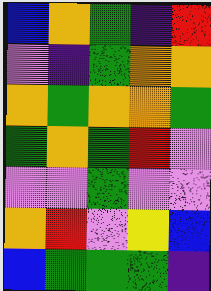[["blue", "orange", "green", "indigo", "red"], ["violet", "indigo", "green", "orange", "orange"], ["orange", "green", "orange", "orange", "green"], ["green", "orange", "green", "red", "violet"], ["violet", "violet", "green", "violet", "violet"], ["orange", "red", "violet", "yellow", "blue"], ["blue", "green", "green", "green", "indigo"]]